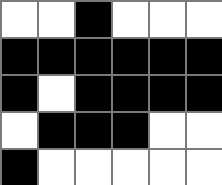[["white", "white", "black", "white", "white", "white"], ["black", "black", "black", "black", "black", "black"], ["black", "white", "black", "black", "black", "black"], ["white", "black", "black", "black", "white", "white"], ["black", "white", "white", "white", "white", "white"]]